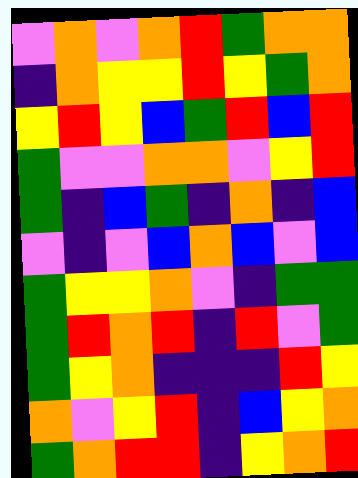[["violet", "orange", "violet", "orange", "red", "green", "orange", "orange"], ["indigo", "orange", "yellow", "yellow", "red", "yellow", "green", "orange"], ["yellow", "red", "yellow", "blue", "green", "red", "blue", "red"], ["green", "violet", "violet", "orange", "orange", "violet", "yellow", "red"], ["green", "indigo", "blue", "green", "indigo", "orange", "indigo", "blue"], ["violet", "indigo", "violet", "blue", "orange", "blue", "violet", "blue"], ["green", "yellow", "yellow", "orange", "violet", "indigo", "green", "green"], ["green", "red", "orange", "red", "indigo", "red", "violet", "green"], ["green", "yellow", "orange", "indigo", "indigo", "indigo", "red", "yellow"], ["orange", "violet", "yellow", "red", "indigo", "blue", "yellow", "orange"], ["green", "orange", "red", "red", "indigo", "yellow", "orange", "red"]]